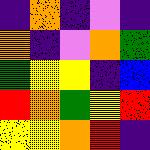[["indigo", "orange", "indigo", "violet", "indigo"], ["orange", "indigo", "violet", "orange", "green"], ["green", "yellow", "yellow", "indigo", "blue"], ["red", "orange", "green", "yellow", "red"], ["yellow", "yellow", "orange", "red", "indigo"]]